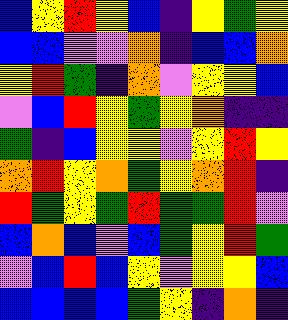[["blue", "yellow", "red", "yellow", "blue", "indigo", "yellow", "green", "yellow"], ["blue", "blue", "violet", "violet", "orange", "indigo", "blue", "blue", "orange"], ["yellow", "red", "green", "indigo", "orange", "violet", "yellow", "yellow", "blue"], ["violet", "blue", "red", "yellow", "green", "yellow", "orange", "indigo", "indigo"], ["green", "indigo", "blue", "yellow", "yellow", "violet", "yellow", "red", "yellow"], ["orange", "red", "yellow", "orange", "green", "yellow", "orange", "red", "indigo"], ["red", "green", "yellow", "green", "red", "green", "green", "red", "violet"], ["blue", "orange", "blue", "violet", "blue", "green", "yellow", "red", "green"], ["violet", "blue", "red", "blue", "yellow", "violet", "yellow", "yellow", "blue"], ["blue", "blue", "blue", "blue", "green", "yellow", "indigo", "orange", "indigo"]]